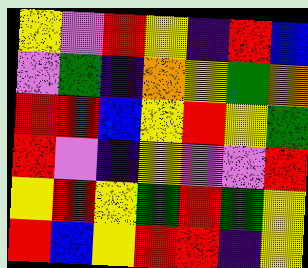[["yellow", "violet", "red", "yellow", "indigo", "red", "blue"], ["violet", "green", "indigo", "orange", "yellow", "green", "orange"], ["red", "red", "blue", "yellow", "red", "yellow", "green"], ["red", "violet", "indigo", "yellow", "violet", "violet", "red"], ["yellow", "red", "yellow", "green", "red", "green", "yellow"], ["red", "blue", "yellow", "red", "red", "indigo", "yellow"]]